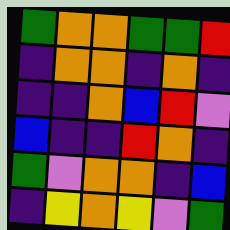[["green", "orange", "orange", "green", "green", "red"], ["indigo", "orange", "orange", "indigo", "orange", "indigo"], ["indigo", "indigo", "orange", "blue", "red", "violet"], ["blue", "indigo", "indigo", "red", "orange", "indigo"], ["green", "violet", "orange", "orange", "indigo", "blue"], ["indigo", "yellow", "orange", "yellow", "violet", "green"]]